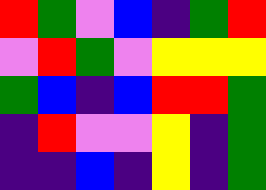[["red", "green", "violet", "blue", "indigo", "green", "red"], ["violet", "red", "green", "violet", "yellow", "yellow", "yellow"], ["green", "blue", "indigo", "blue", "red", "red", "green"], ["indigo", "red", "violet", "violet", "yellow", "indigo", "green"], ["indigo", "indigo", "blue", "indigo", "yellow", "indigo", "green"]]